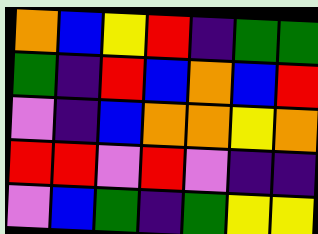[["orange", "blue", "yellow", "red", "indigo", "green", "green"], ["green", "indigo", "red", "blue", "orange", "blue", "red"], ["violet", "indigo", "blue", "orange", "orange", "yellow", "orange"], ["red", "red", "violet", "red", "violet", "indigo", "indigo"], ["violet", "blue", "green", "indigo", "green", "yellow", "yellow"]]